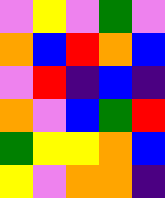[["violet", "yellow", "violet", "green", "violet"], ["orange", "blue", "red", "orange", "blue"], ["violet", "red", "indigo", "blue", "indigo"], ["orange", "violet", "blue", "green", "red"], ["green", "yellow", "yellow", "orange", "blue"], ["yellow", "violet", "orange", "orange", "indigo"]]